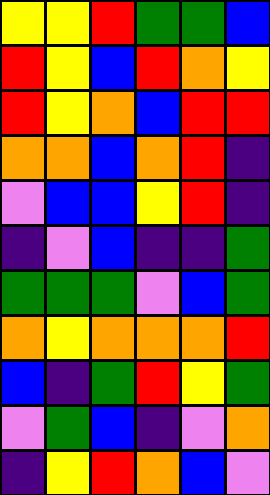[["yellow", "yellow", "red", "green", "green", "blue"], ["red", "yellow", "blue", "red", "orange", "yellow"], ["red", "yellow", "orange", "blue", "red", "red"], ["orange", "orange", "blue", "orange", "red", "indigo"], ["violet", "blue", "blue", "yellow", "red", "indigo"], ["indigo", "violet", "blue", "indigo", "indigo", "green"], ["green", "green", "green", "violet", "blue", "green"], ["orange", "yellow", "orange", "orange", "orange", "red"], ["blue", "indigo", "green", "red", "yellow", "green"], ["violet", "green", "blue", "indigo", "violet", "orange"], ["indigo", "yellow", "red", "orange", "blue", "violet"]]